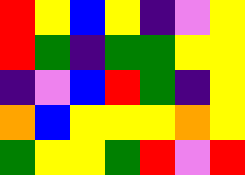[["red", "yellow", "blue", "yellow", "indigo", "violet", "yellow"], ["red", "green", "indigo", "green", "green", "yellow", "yellow"], ["indigo", "violet", "blue", "red", "green", "indigo", "yellow"], ["orange", "blue", "yellow", "yellow", "yellow", "orange", "yellow"], ["green", "yellow", "yellow", "green", "red", "violet", "red"]]